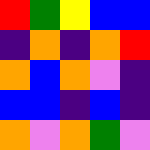[["red", "green", "yellow", "blue", "blue"], ["indigo", "orange", "indigo", "orange", "red"], ["orange", "blue", "orange", "violet", "indigo"], ["blue", "blue", "indigo", "blue", "indigo"], ["orange", "violet", "orange", "green", "violet"]]